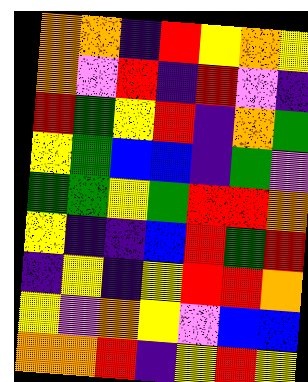[["orange", "orange", "indigo", "red", "yellow", "orange", "yellow"], ["orange", "violet", "red", "indigo", "red", "violet", "indigo"], ["red", "green", "yellow", "red", "indigo", "orange", "green"], ["yellow", "green", "blue", "blue", "indigo", "green", "violet"], ["green", "green", "yellow", "green", "red", "red", "orange"], ["yellow", "indigo", "indigo", "blue", "red", "green", "red"], ["indigo", "yellow", "indigo", "yellow", "red", "red", "orange"], ["yellow", "violet", "orange", "yellow", "violet", "blue", "blue"], ["orange", "orange", "red", "indigo", "yellow", "red", "yellow"]]